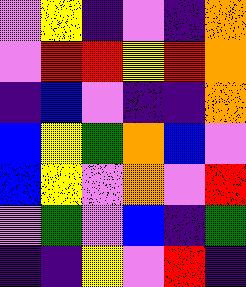[["violet", "yellow", "indigo", "violet", "indigo", "orange"], ["violet", "red", "red", "yellow", "red", "orange"], ["indigo", "blue", "violet", "indigo", "indigo", "orange"], ["blue", "yellow", "green", "orange", "blue", "violet"], ["blue", "yellow", "violet", "orange", "violet", "red"], ["violet", "green", "violet", "blue", "indigo", "green"], ["indigo", "indigo", "yellow", "violet", "red", "indigo"]]